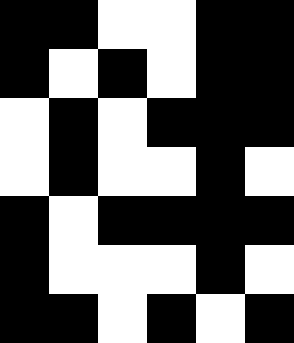[["black", "black", "white", "white", "black", "black"], ["black", "white", "black", "white", "black", "black"], ["white", "black", "white", "black", "black", "black"], ["white", "black", "white", "white", "black", "white"], ["black", "white", "black", "black", "black", "black"], ["black", "white", "white", "white", "black", "white"], ["black", "black", "white", "black", "white", "black"]]